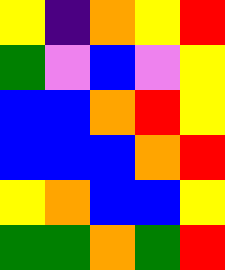[["yellow", "indigo", "orange", "yellow", "red"], ["green", "violet", "blue", "violet", "yellow"], ["blue", "blue", "orange", "red", "yellow"], ["blue", "blue", "blue", "orange", "red"], ["yellow", "orange", "blue", "blue", "yellow"], ["green", "green", "orange", "green", "red"]]